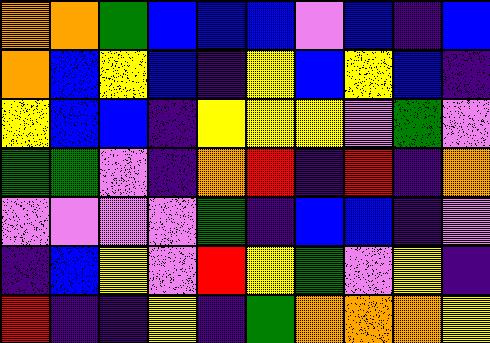[["orange", "orange", "green", "blue", "blue", "blue", "violet", "blue", "indigo", "blue"], ["orange", "blue", "yellow", "blue", "indigo", "yellow", "blue", "yellow", "blue", "indigo"], ["yellow", "blue", "blue", "indigo", "yellow", "yellow", "yellow", "violet", "green", "violet"], ["green", "green", "violet", "indigo", "orange", "red", "indigo", "red", "indigo", "orange"], ["violet", "violet", "violet", "violet", "green", "indigo", "blue", "blue", "indigo", "violet"], ["indigo", "blue", "yellow", "violet", "red", "yellow", "green", "violet", "yellow", "indigo"], ["red", "indigo", "indigo", "yellow", "indigo", "green", "orange", "orange", "orange", "yellow"]]